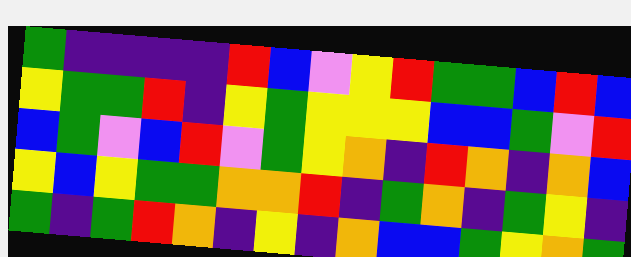[["green", "indigo", "indigo", "indigo", "indigo", "red", "blue", "violet", "yellow", "red", "green", "green", "blue", "red", "blue"], ["yellow", "green", "green", "red", "indigo", "yellow", "green", "yellow", "yellow", "yellow", "blue", "blue", "green", "violet", "red"], ["blue", "green", "violet", "blue", "red", "violet", "green", "yellow", "orange", "indigo", "red", "orange", "indigo", "orange", "blue"], ["yellow", "blue", "yellow", "green", "green", "orange", "orange", "red", "indigo", "green", "orange", "indigo", "green", "yellow", "indigo"], ["green", "indigo", "green", "red", "orange", "indigo", "yellow", "indigo", "orange", "blue", "blue", "green", "yellow", "orange", "green"]]